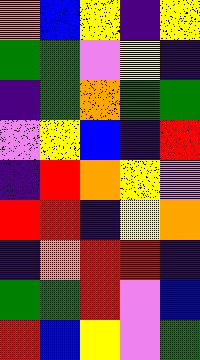[["orange", "blue", "yellow", "indigo", "yellow"], ["green", "green", "violet", "yellow", "indigo"], ["indigo", "green", "orange", "green", "green"], ["violet", "yellow", "blue", "indigo", "red"], ["indigo", "red", "orange", "yellow", "violet"], ["red", "red", "indigo", "yellow", "orange"], ["indigo", "orange", "red", "red", "indigo"], ["green", "green", "red", "violet", "blue"], ["red", "blue", "yellow", "violet", "green"]]